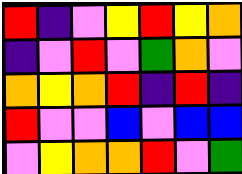[["red", "indigo", "violet", "yellow", "red", "yellow", "orange"], ["indigo", "violet", "red", "violet", "green", "orange", "violet"], ["orange", "yellow", "orange", "red", "indigo", "red", "indigo"], ["red", "violet", "violet", "blue", "violet", "blue", "blue"], ["violet", "yellow", "orange", "orange", "red", "violet", "green"]]